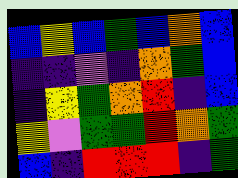[["blue", "yellow", "blue", "green", "blue", "orange", "blue"], ["indigo", "indigo", "violet", "indigo", "orange", "green", "blue"], ["indigo", "yellow", "green", "orange", "red", "indigo", "blue"], ["yellow", "violet", "green", "green", "red", "orange", "green"], ["blue", "indigo", "red", "red", "red", "indigo", "green"]]